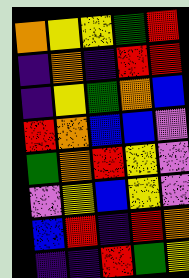[["orange", "yellow", "yellow", "green", "red"], ["indigo", "orange", "indigo", "red", "red"], ["indigo", "yellow", "green", "orange", "blue"], ["red", "orange", "blue", "blue", "violet"], ["green", "orange", "red", "yellow", "violet"], ["violet", "yellow", "blue", "yellow", "violet"], ["blue", "red", "indigo", "red", "orange"], ["indigo", "indigo", "red", "green", "yellow"]]